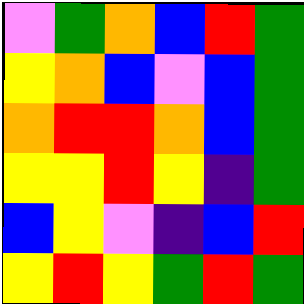[["violet", "green", "orange", "blue", "red", "green"], ["yellow", "orange", "blue", "violet", "blue", "green"], ["orange", "red", "red", "orange", "blue", "green"], ["yellow", "yellow", "red", "yellow", "indigo", "green"], ["blue", "yellow", "violet", "indigo", "blue", "red"], ["yellow", "red", "yellow", "green", "red", "green"]]